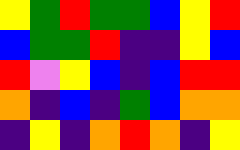[["yellow", "green", "red", "green", "green", "blue", "yellow", "red"], ["blue", "green", "green", "red", "indigo", "indigo", "yellow", "blue"], ["red", "violet", "yellow", "blue", "indigo", "blue", "red", "red"], ["orange", "indigo", "blue", "indigo", "green", "blue", "orange", "orange"], ["indigo", "yellow", "indigo", "orange", "red", "orange", "indigo", "yellow"]]